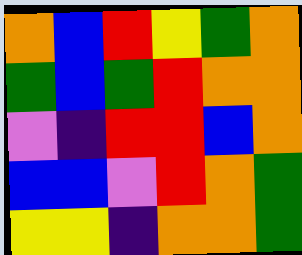[["orange", "blue", "red", "yellow", "green", "orange"], ["green", "blue", "green", "red", "orange", "orange"], ["violet", "indigo", "red", "red", "blue", "orange"], ["blue", "blue", "violet", "red", "orange", "green"], ["yellow", "yellow", "indigo", "orange", "orange", "green"]]